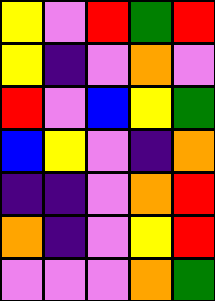[["yellow", "violet", "red", "green", "red"], ["yellow", "indigo", "violet", "orange", "violet"], ["red", "violet", "blue", "yellow", "green"], ["blue", "yellow", "violet", "indigo", "orange"], ["indigo", "indigo", "violet", "orange", "red"], ["orange", "indigo", "violet", "yellow", "red"], ["violet", "violet", "violet", "orange", "green"]]